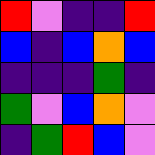[["red", "violet", "indigo", "indigo", "red"], ["blue", "indigo", "blue", "orange", "blue"], ["indigo", "indigo", "indigo", "green", "indigo"], ["green", "violet", "blue", "orange", "violet"], ["indigo", "green", "red", "blue", "violet"]]